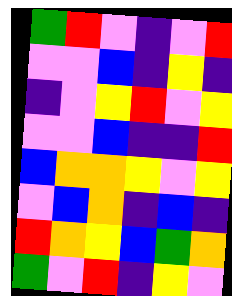[["green", "red", "violet", "indigo", "violet", "red"], ["violet", "violet", "blue", "indigo", "yellow", "indigo"], ["indigo", "violet", "yellow", "red", "violet", "yellow"], ["violet", "violet", "blue", "indigo", "indigo", "red"], ["blue", "orange", "orange", "yellow", "violet", "yellow"], ["violet", "blue", "orange", "indigo", "blue", "indigo"], ["red", "orange", "yellow", "blue", "green", "orange"], ["green", "violet", "red", "indigo", "yellow", "violet"]]